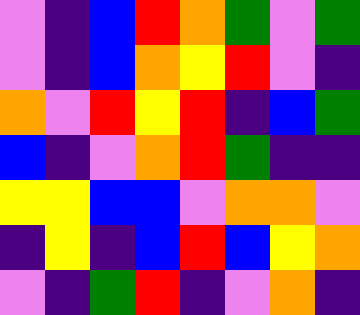[["violet", "indigo", "blue", "red", "orange", "green", "violet", "green"], ["violet", "indigo", "blue", "orange", "yellow", "red", "violet", "indigo"], ["orange", "violet", "red", "yellow", "red", "indigo", "blue", "green"], ["blue", "indigo", "violet", "orange", "red", "green", "indigo", "indigo"], ["yellow", "yellow", "blue", "blue", "violet", "orange", "orange", "violet"], ["indigo", "yellow", "indigo", "blue", "red", "blue", "yellow", "orange"], ["violet", "indigo", "green", "red", "indigo", "violet", "orange", "indigo"]]